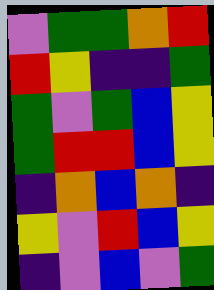[["violet", "green", "green", "orange", "red"], ["red", "yellow", "indigo", "indigo", "green"], ["green", "violet", "green", "blue", "yellow"], ["green", "red", "red", "blue", "yellow"], ["indigo", "orange", "blue", "orange", "indigo"], ["yellow", "violet", "red", "blue", "yellow"], ["indigo", "violet", "blue", "violet", "green"]]